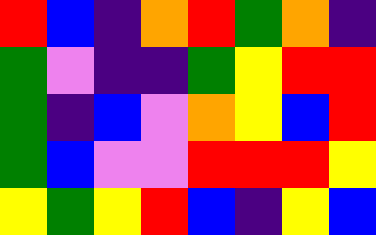[["red", "blue", "indigo", "orange", "red", "green", "orange", "indigo"], ["green", "violet", "indigo", "indigo", "green", "yellow", "red", "red"], ["green", "indigo", "blue", "violet", "orange", "yellow", "blue", "red"], ["green", "blue", "violet", "violet", "red", "red", "red", "yellow"], ["yellow", "green", "yellow", "red", "blue", "indigo", "yellow", "blue"]]